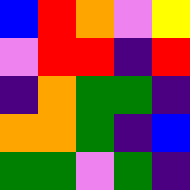[["blue", "red", "orange", "violet", "yellow"], ["violet", "red", "red", "indigo", "red"], ["indigo", "orange", "green", "green", "indigo"], ["orange", "orange", "green", "indigo", "blue"], ["green", "green", "violet", "green", "indigo"]]